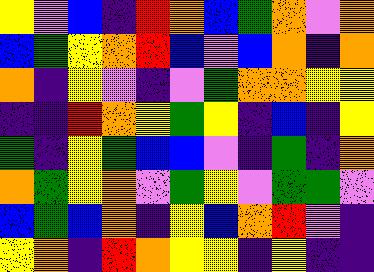[["yellow", "violet", "blue", "indigo", "red", "orange", "blue", "green", "orange", "violet", "orange"], ["blue", "green", "yellow", "orange", "red", "blue", "violet", "blue", "orange", "indigo", "orange"], ["orange", "indigo", "yellow", "violet", "indigo", "violet", "green", "orange", "orange", "yellow", "yellow"], ["indigo", "indigo", "red", "orange", "yellow", "green", "yellow", "indigo", "blue", "indigo", "yellow"], ["green", "indigo", "yellow", "green", "blue", "blue", "violet", "indigo", "green", "indigo", "orange"], ["orange", "green", "yellow", "orange", "violet", "green", "yellow", "violet", "green", "green", "violet"], ["blue", "green", "blue", "orange", "indigo", "yellow", "blue", "orange", "red", "violet", "indigo"], ["yellow", "orange", "indigo", "red", "orange", "yellow", "yellow", "indigo", "yellow", "indigo", "indigo"]]